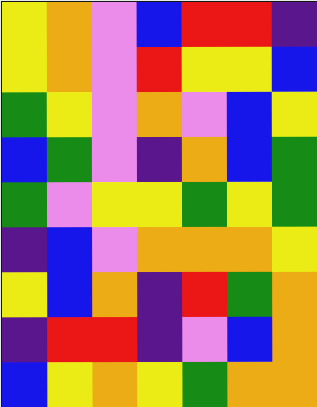[["yellow", "orange", "violet", "blue", "red", "red", "indigo"], ["yellow", "orange", "violet", "red", "yellow", "yellow", "blue"], ["green", "yellow", "violet", "orange", "violet", "blue", "yellow"], ["blue", "green", "violet", "indigo", "orange", "blue", "green"], ["green", "violet", "yellow", "yellow", "green", "yellow", "green"], ["indigo", "blue", "violet", "orange", "orange", "orange", "yellow"], ["yellow", "blue", "orange", "indigo", "red", "green", "orange"], ["indigo", "red", "red", "indigo", "violet", "blue", "orange"], ["blue", "yellow", "orange", "yellow", "green", "orange", "orange"]]